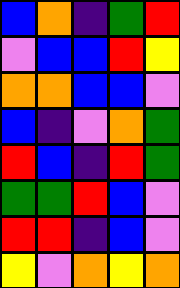[["blue", "orange", "indigo", "green", "red"], ["violet", "blue", "blue", "red", "yellow"], ["orange", "orange", "blue", "blue", "violet"], ["blue", "indigo", "violet", "orange", "green"], ["red", "blue", "indigo", "red", "green"], ["green", "green", "red", "blue", "violet"], ["red", "red", "indigo", "blue", "violet"], ["yellow", "violet", "orange", "yellow", "orange"]]